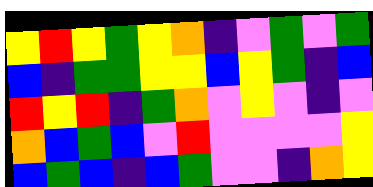[["yellow", "red", "yellow", "green", "yellow", "orange", "indigo", "violet", "green", "violet", "green"], ["blue", "indigo", "green", "green", "yellow", "yellow", "blue", "yellow", "green", "indigo", "blue"], ["red", "yellow", "red", "indigo", "green", "orange", "violet", "yellow", "violet", "indigo", "violet"], ["orange", "blue", "green", "blue", "violet", "red", "violet", "violet", "violet", "violet", "yellow"], ["blue", "green", "blue", "indigo", "blue", "green", "violet", "violet", "indigo", "orange", "yellow"]]